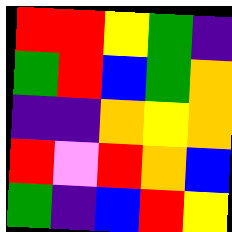[["red", "red", "yellow", "green", "indigo"], ["green", "red", "blue", "green", "orange"], ["indigo", "indigo", "orange", "yellow", "orange"], ["red", "violet", "red", "orange", "blue"], ["green", "indigo", "blue", "red", "yellow"]]